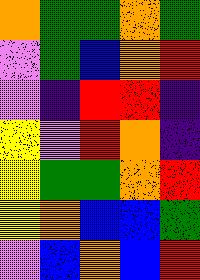[["orange", "green", "green", "orange", "green"], ["violet", "green", "blue", "orange", "red"], ["violet", "indigo", "red", "red", "indigo"], ["yellow", "violet", "red", "orange", "indigo"], ["yellow", "green", "green", "orange", "red"], ["yellow", "orange", "blue", "blue", "green"], ["violet", "blue", "orange", "blue", "red"]]